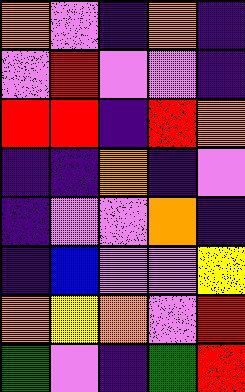[["orange", "violet", "indigo", "orange", "indigo"], ["violet", "red", "violet", "violet", "indigo"], ["red", "red", "indigo", "red", "orange"], ["indigo", "indigo", "orange", "indigo", "violet"], ["indigo", "violet", "violet", "orange", "indigo"], ["indigo", "blue", "violet", "violet", "yellow"], ["orange", "yellow", "orange", "violet", "red"], ["green", "violet", "indigo", "green", "red"]]